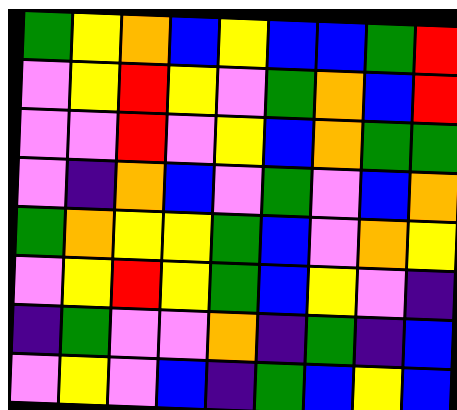[["green", "yellow", "orange", "blue", "yellow", "blue", "blue", "green", "red"], ["violet", "yellow", "red", "yellow", "violet", "green", "orange", "blue", "red"], ["violet", "violet", "red", "violet", "yellow", "blue", "orange", "green", "green"], ["violet", "indigo", "orange", "blue", "violet", "green", "violet", "blue", "orange"], ["green", "orange", "yellow", "yellow", "green", "blue", "violet", "orange", "yellow"], ["violet", "yellow", "red", "yellow", "green", "blue", "yellow", "violet", "indigo"], ["indigo", "green", "violet", "violet", "orange", "indigo", "green", "indigo", "blue"], ["violet", "yellow", "violet", "blue", "indigo", "green", "blue", "yellow", "blue"]]